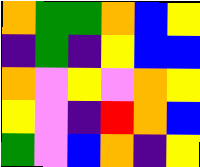[["orange", "green", "green", "orange", "blue", "yellow"], ["indigo", "green", "indigo", "yellow", "blue", "blue"], ["orange", "violet", "yellow", "violet", "orange", "yellow"], ["yellow", "violet", "indigo", "red", "orange", "blue"], ["green", "violet", "blue", "orange", "indigo", "yellow"]]